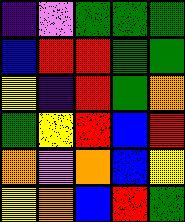[["indigo", "violet", "green", "green", "green"], ["blue", "red", "red", "green", "green"], ["yellow", "indigo", "red", "green", "orange"], ["green", "yellow", "red", "blue", "red"], ["orange", "violet", "orange", "blue", "yellow"], ["yellow", "orange", "blue", "red", "green"]]